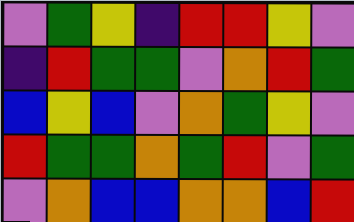[["violet", "green", "yellow", "indigo", "red", "red", "yellow", "violet"], ["indigo", "red", "green", "green", "violet", "orange", "red", "green"], ["blue", "yellow", "blue", "violet", "orange", "green", "yellow", "violet"], ["red", "green", "green", "orange", "green", "red", "violet", "green"], ["violet", "orange", "blue", "blue", "orange", "orange", "blue", "red"]]